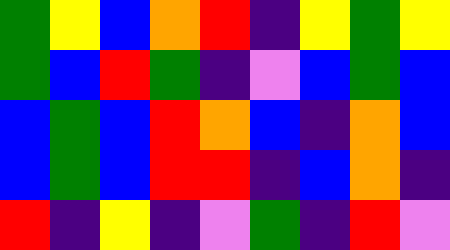[["green", "yellow", "blue", "orange", "red", "indigo", "yellow", "green", "yellow"], ["green", "blue", "red", "green", "indigo", "violet", "blue", "green", "blue"], ["blue", "green", "blue", "red", "orange", "blue", "indigo", "orange", "blue"], ["blue", "green", "blue", "red", "red", "indigo", "blue", "orange", "indigo"], ["red", "indigo", "yellow", "indigo", "violet", "green", "indigo", "red", "violet"]]